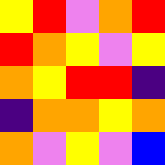[["yellow", "red", "violet", "orange", "red"], ["red", "orange", "yellow", "violet", "yellow"], ["orange", "yellow", "red", "red", "indigo"], ["indigo", "orange", "orange", "yellow", "orange"], ["orange", "violet", "yellow", "violet", "blue"]]